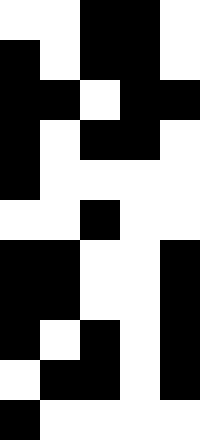[["white", "white", "black", "black", "white"], ["black", "white", "black", "black", "white"], ["black", "black", "white", "black", "black"], ["black", "white", "black", "black", "white"], ["black", "white", "white", "white", "white"], ["white", "white", "black", "white", "white"], ["black", "black", "white", "white", "black"], ["black", "black", "white", "white", "black"], ["black", "white", "black", "white", "black"], ["white", "black", "black", "white", "black"], ["black", "white", "white", "white", "white"]]